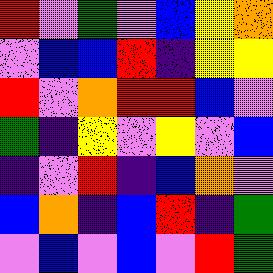[["red", "violet", "green", "violet", "blue", "yellow", "orange"], ["violet", "blue", "blue", "red", "indigo", "yellow", "yellow"], ["red", "violet", "orange", "red", "red", "blue", "violet"], ["green", "indigo", "yellow", "violet", "yellow", "violet", "blue"], ["indigo", "violet", "red", "indigo", "blue", "orange", "violet"], ["blue", "orange", "indigo", "blue", "red", "indigo", "green"], ["violet", "blue", "violet", "blue", "violet", "red", "green"]]